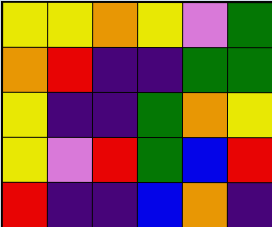[["yellow", "yellow", "orange", "yellow", "violet", "green"], ["orange", "red", "indigo", "indigo", "green", "green"], ["yellow", "indigo", "indigo", "green", "orange", "yellow"], ["yellow", "violet", "red", "green", "blue", "red"], ["red", "indigo", "indigo", "blue", "orange", "indigo"]]